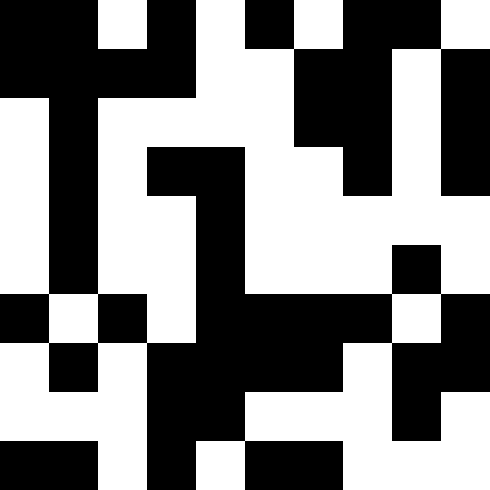[["black", "black", "white", "black", "white", "black", "white", "black", "black", "white"], ["black", "black", "black", "black", "white", "white", "black", "black", "white", "black"], ["white", "black", "white", "white", "white", "white", "black", "black", "white", "black"], ["white", "black", "white", "black", "black", "white", "white", "black", "white", "black"], ["white", "black", "white", "white", "black", "white", "white", "white", "white", "white"], ["white", "black", "white", "white", "black", "white", "white", "white", "black", "white"], ["black", "white", "black", "white", "black", "black", "black", "black", "white", "black"], ["white", "black", "white", "black", "black", "black", "black", "white", "black", "black"], ["white", "white", "white", "black", "black", "white", "white", "white", "black", "white"], ["black", "black", "white", "black", "white", "black", "black", "white", "white", "white"]]